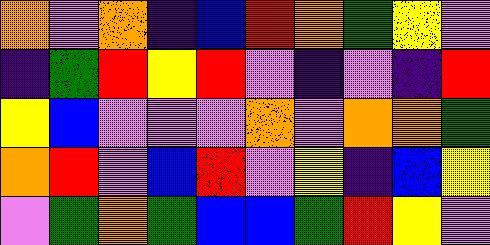[["orange", "violet", "orange", "indigo", "blue", "red", "orange", "green", "yellow", "violet"], ["indigo", "green", "red", "yellow", "red", "violet", "indigo", "violet", "indigo", "red"], ["yellow", "blue", "violet", "violet", "violet", "orange", "violet", "orange", "orange", "green"], ["orange", "red", "violet", "blue", "red", "violet", "yellow", "indigo", "blue", "yellow"], ["violet", "green", "orange", "green", "blue", "blue", "green", "red", "yellow", "violet"]]